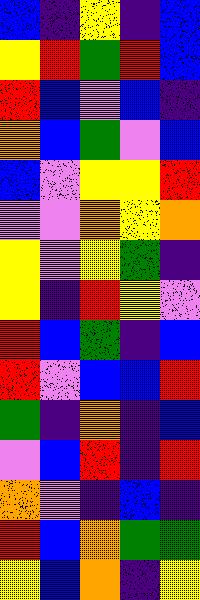[["blue", "indigo", "yellow", "indigo", "blue"], ["yellow", "red", "green", "red", "blue"], ["red", "blue", "violet", "blue", "indigo"], ["orange", "blue", "green", "violet", "blue"], ["blue", "violet", "yellow", "yellow", "red"], ["violet", "violet", "orange", "yellow", "orange"], ["yellow", "violet", "yellow", "green", "indigo"], ["yellow", "indigo", "red", "yellow", "violet"], ["red", "blue", "green", "indigo", "blue"], ["red", "violet", "blue", "blue", "red"], ["green", "indigo", "orange", "indigo", "blue"], ["violet", "blue", "red", "indigo", "red"], ["orange", "violet", "indigo", "blue", "indigo"], ["red", "blue", "orange", "green", "green"], ["yellow", "blue", "orange", "indigo", "yellow"]]